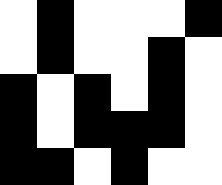[["white", "black", "white", "white", "white", "black"], ["white", "black", "white", "white", "black", "white"], ["black", "white", "black", "white", "black", "white"], ["black", "white", "black", "black", "black", "white"], ["black", "black", "white", "black", "white", "white"]]